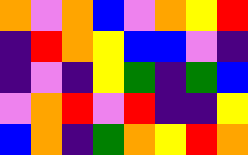[["orange", "violet", "orange", "blue", "violet", "orange", "yellow", "red"], ["indigo", "red", "orange", "yellow", "blue", "blue", "violet", "indigo"], ["indigo", "violet", "indigo", "yellow", "green", "indigo", "green", "blue"], ["violet", "orange", "red", "violet", "red", "indigo", "indigo", "yellow"], ["blue", "orange", "indigo", "green", "orange", "yellow", "red", "orange"]]